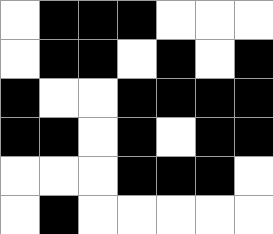[["white", "black", "black", "black", "white", "white", "white"], ["white", "black", "black", "white", "black", "white", "black"], ["black", "white", "white", "black", "black", "black", "black"], ["black", "black", "white", "black", "white", "black", "black"], ["white", "white", "white", "black", "black", "black", "white"], ["white", "black", "white", "white", "white", "white", "white"]]